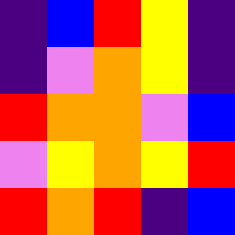[["indigo", "blue", "red", "yellow", "indigo"], ["indigo", "violet", "orange", "yellow", "indigo"], ["red", "orange", "orange", "violet", "blue"], ["violet", "yellow", "orange", "yellow", "red"], ["red", "orange", "red", "indigo", "blue"]]